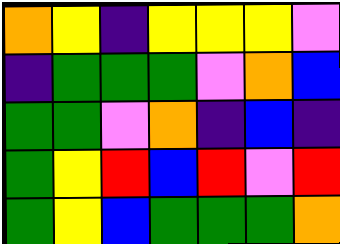[["orange", "yellow", "indigo", "yellow", "yellow", "yellow", "violet"], ["indigo", "green", "green", "green", "violet", "orange", "blue"], ["green", "green", "violet", "orange", "indigo", "blue", "indigo"], ["green", "yellow", "red", "blue", "red", "violet", "red"], ["green", "yellow", "blue", "green", "green", "green", "orange"]]